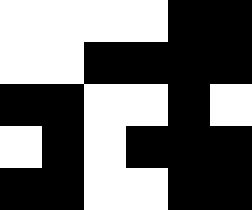[["white", "white", "white", "white", "black", "black"], ["white", "white", "black", "black", "black", "black"], ["black", "black", "white", "white", "black", "white"], ["white", "black", "white", "black", "black", "black"], ["black", "black", "white", "white", "black", "black"]]